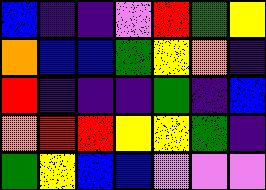[["blue", "indigo", "indigo", "violet", "red", "green", "yellow"], ["orange", "blue", "blue", "green", "yellow", "orange", "indigo"], ["red", "indigo", "indigo", "indigo", "green", "indigo", "blue"], ["orange", "red", "red", "yellow", "yellow", "green", "indigo"], ["green", "yellow", "blue", "blue", "violet", "violet", "violet"]]